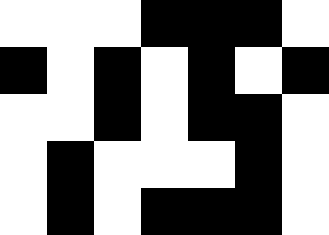[["white", "white", "white", "black", "black", "black", "white"], ["black", "white", "black", "white", "black", "white", "black"], ["white", "white", "black", "white", "black", "black", "white"], ["white", "black", "white", "white", "white", "black", "white"], ["white", "black", "white", "black", "black", "black", "white"]]